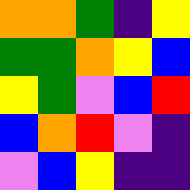[["orange", "orange", "green", "indigo", "yellow"], ["green", "green", "orange", "yellow", "blue"], ["yellow", "green", "violet", "blue", "red"], ["blue", "orange", "red", "violet", "indigo"], ["violet", "blue", "yellow", "indigo", "indigo"]]